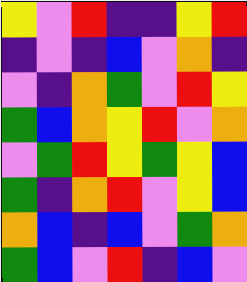[["yellow", "violet", "red", "indigo", "indigo", "yellow", "red"], ["indigo", "violet", "indigo", "blue", "violet", "orange", "indigo"], ["violet", "indigo", "orange", "green", "violet", "red", "yellow"], ["green", "blue", "orange", "yellow", "red", "violet", "orange"], ["violet", "green", "red", "yellow", "green", "yellow", "blue"], ["green", "indigo", "orange", "red", "violet", "yellow", "blue"], ["orange", "blue", "indigo", "blue", "violet", "green", "orange"], ["green", "blue", "violet", "red", "indigo", "blue", "violet"]]